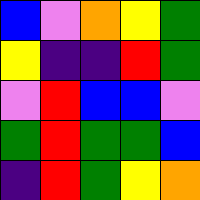[["blue", "violet", "orange", "yellow", "green"], ["yellow", "indigo", "indigo", "red", "green"], ["violet", "red", "blue", "blue", "violet"], ["green", "red", "green", "green", "blue"], ["indigo", "red", "green", "yellow", "orange"]]